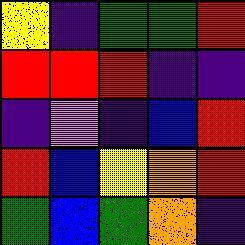[["yellow", "indigo", "green", "green", "red"], ["red", "red", "red", "indigo", "indigo"], ["indigo", "violet", "indigo", "blue", "red"], ["red", "blue", "yellow", "orange", "red"], ["green", "blue", "green", "orange", "indigo"]]